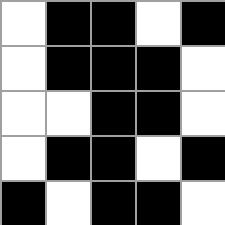[["white", "black", "black", "white", "black"], ["white", "black", "black", "black", "white"], ["white", "white", "black", "black", "white"], ["white", "black", "black", "white", "black"], ["black", "white", "black", "black", "white"]]